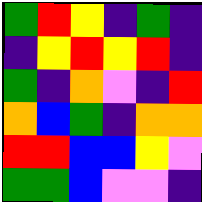[["green", "red", "yellow", "indigo", "green", "indigo"], ["indigo", "yellow", "red", "yellow", "red", "indigo"], ["green", "indigo", "orange", "violet", "indigo", "red"], ["orange", "blue", "green", "indigo", "orange", "orange"], ["red", "red", "blue", "blue", "yellow", "violet"], ["green", "green", "blue", "violet", "violet", "indigo"]]